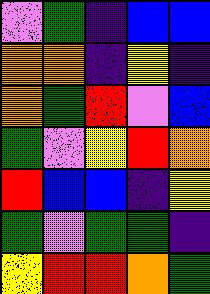[["violet", "green", "indigo", "blue", "blue"], ["orange", "orange", "indigo", "yellow", "indigo"], ["orange", "green", "red", "violet", "blue"], ["green", "violet", "yellow", "red", "orange"], ["red", "blue", "blue", "indigo", "yellow"], ["green", "violet", "green", "green", "indigo"], ["yellow", "red", "red", "orange", "green"]]